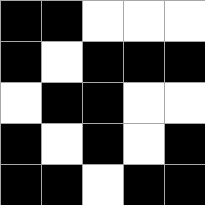[["black", "black", "white", "white", "white"], ["black", "white", "black", "black", "black"], ["white", "black", "black", "white", "white"], ["black", "white", "black", "white", "black"], ["black", "black", "white", "black", "black"]]